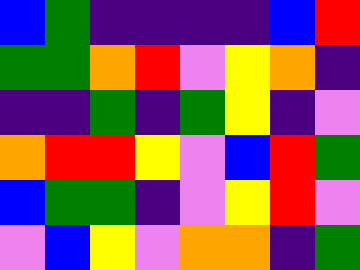[["blue", "green", "indigo", "indigo", "indigo", "indigo", "blue", "red"], ["green", "green", "orange", "red", "violet", "yellow", "orange", "indigo"], ["indigo", "indigo", "green", "indigo", "green", "yellow", "indigo", "violet"], ["orange", "red", "red", "yellow", "violet", "blue", "red", "green"], ["blue", "green", "green", "indigo", "violet", "yellow", "red", "violet"], ["violet", "blue", "yellow", "violet", "orange", "orange", "indigo", "green"]]